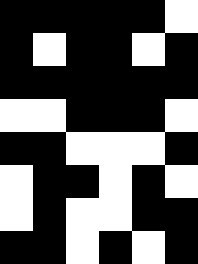[["black", "black", "black", "black", "black", "white"], ["black", "white", "black", "black", "white", "black"], ["black", "black", "black", "black", "black", "black"], ["white", "white", "black", "black", "black", "white"], ["black", "black", "white", "white", "white", "black"], ["white", "black", "black", "white", "black", "white"], ["white", "black", "white", "white", "black", "black"], ["black", "black", "white", "black", "white", "black"]]